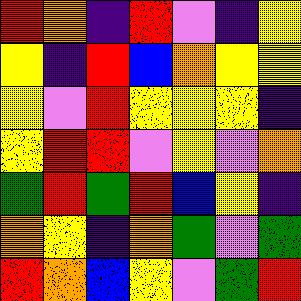[["red", "orange", "indigo", "red", "violet", "indigo", "yellow"], ["yellow", "indigo", "red", "blue", "orange", "yellow", "yellow"], ["yellow", "violet", "red", "yellow", "yellow", "yellow", "indigo"], ["yellow", "red", "red", "violet", "yellow", "violet", "orange"], ["green", "red", "green", "red", "blue", "yellow", "indigo"], ["orange", "yellow", "indigo", "orange", "green", "violet", "green"], ["red", "orange", "blue", "yellow", "violet", "green", "red"]]